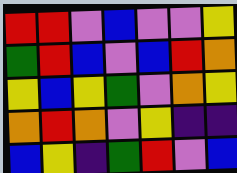[["red", "red", "violet", "blue", "violet", "violet", "yellow"], ["green", "red", "blue", "violet", "blue", "red", "orange"], ["yellow", "blue", "yellow", "green", "violet", "orange", "yellow"], ["orange", "red", "orange", "violet", "yellow", "indigo", "indigo"], ["blue", "yellow", "indigo", "green", "red", "violet", "blue"]]